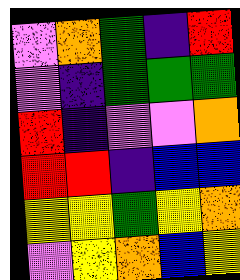[["violet", "orange", "green", "indigo", "red"], ["violet", "indigo", "green", "green", "green"], ["red", "indigo", "violet", "violet", "orange"], ["red", "red", "indigo", "blue", "blue"], ["yellow", "yellow", "green", "yellow", "orange"], ["violet", "yellow", "orange", "blue", "yellow"]]